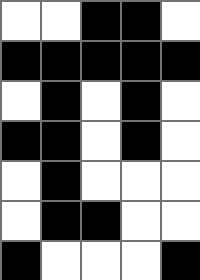[["white", "white", "black", "black", "white"], ["black", "black", "black", "black", "black"], ["white", "black", "white", "black", "white"], ["black", "black", "white", "black", "white"], ["white", "black", "white", "white", "white"], ["white", "black", "black", "white", "white"], ["black", "white", "white", "white", "black"]]